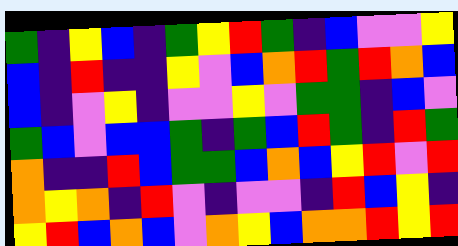[["green", "indigo", "yellow", "blue", "indigo", "green", "yellow", "red", "green", "indigo", "blue", "violet", "violet", "yellow"], ["blue", "indigo", "red", "indigo", "indigo", "yellow", "violet", "blue", "orange", "red", "green", "red", "orange", "blue"], ["blue", "indigo", "violet", "yellow", "indigo", "violet", "violet", "yellow", "violet", "green", "green", "indigo", "blue", "violet"], ["green", "blue", "violet", "blue", "blue", "green", "indigo", "green", "blue", "red", "green", "indigo", "red", "green"], ["orange", "indigo", "indigo", "red", "blue", "green", "green", "blue", "orange", "blue", "yellow", "red", "violet", "red"], ["orange", "yellow", "orange", "indigo", "red", "violet", "indigo", "violet", "violet", "indigo", "red", "blue", "yellow", "indigo"], ["yellow", "red", "blue", "orange", "blue", "violet", "orange", "yellow", "blue", "orange", "orange", "red", "yellow", "red"]]